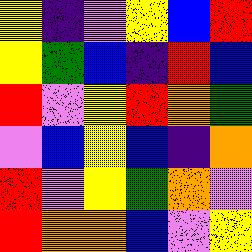[["yellow", "indigo", "violet", "yellow", "blue", "red"], ["yellow", "green", "blue", "indigo", "red", "blue"], ["red", "violet", "yellow", "red", "orange", "green"], ["violet", "blue", "yellow", "blue", "indigo", "orange"], ["red", "violet", "yellow", "green", "orange", "violet"], ["red", "orange", "orange", "blue", "violet", "yellow"]]